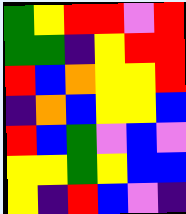[["green", "yellow", "red", "red", "violet", "red"], ["green", "green", "indigo", "yellow", "red", "red"], ["red", "blue", "orange", "yellow", "yellow", "red"], ["indigo", "orange", "blue", "yellow", "yellow", "blue"], ["red", "blue", "green", "violet", "blue", "violet"], ["yellow", "yellow", "green", "yellow", "blue", "blue"], ["yellow", "indigo", "red", "blue", "violet", "indigo"]]